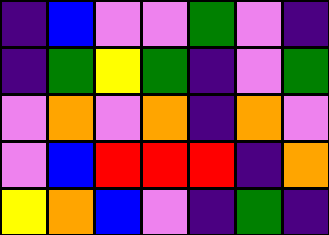[["indigo", "blue", "violet", "violet", "green", "violet", "indigo"], ["indigo", "green", "yellow", "green", "indigo", "violet", "green"], ["violet", "orange", "violet", "orange", "indigo", "orange", "violet"], ["violet", "blue", "red", "red", "red", "indigo", "orange"], ["yellow", "orange", "blue", "violet", "indigo", "green", "indigo"]]